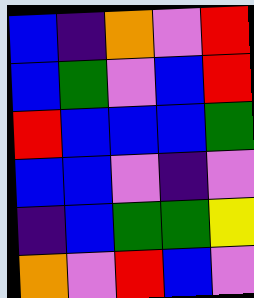[["blue", "indigo", "orange", "violet", "red"], ["blue", "green", "violet", "blue", "red"], ["red", "blue", "blue", "blue", "green"], ["blue", "blue", "violet", "indigo", "violet"], ["indigo", "blue", "green", "green", "yellow"], ["orange", "violet", "red", "blue", "violet"]]